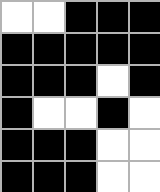[["white", "white", "black", "black", "black"], ["black", "black", "black", "black", "black"], ["black", "black", "black", "white", "black"], ["black", "white", "white", "black", "white"], ["black", "black", "black", "white", "white"], ["black", "black", "black", "white", "white"]]